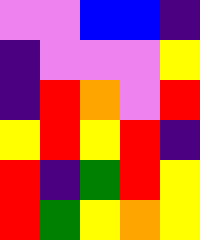[["violet", "violet", "blue", "blue", "indigo"], ["indigo", "violet", "violet", "violet", "yellow"], ["indigo", "red", "orange", "violet", "red"], ["yellow", "red", "yellow", "red", "indigo"], ["red", "indigo", "green", "red", "yellow"], ["red", "green", "yellow", "orange", "yellow"]]